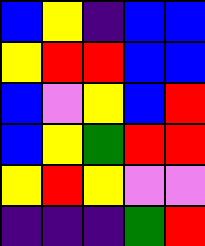[["blue", "yellow", "indigo", "blue", "blue"], ["yellow", "red", "red", "blue", "blue"], ["blue", "violet", "yellow", "blue", "red"], ["blue", "yellow", "green", "red", "red"], ["yellow", "red", "yellow", "violet", "violet"], ["indigo", "indigo", "indigo", "green", "red"]]